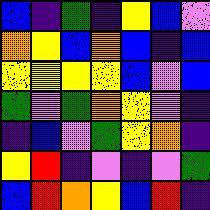[["blue", "indigo", "green", "indigo", "yellow", "blue", "violet"], ["orange", "yellow", "blue", "orange", "blue", "indigo", "blue"], ["yellow", "yellow", "yellow", "yellow", "blue", "violet", "blue"], ["green", "violet", "green", "orange", "yellow", "violet", "indigo"], ["indigo", "blue", "violet", "green", "yellow", "orange", "indigo"], ["yellow", "red", "indigo", "violet", "indigo", "violet", "green"], ["blue", "red", "orange", "yellow", "blue", "red", "indigo"]]